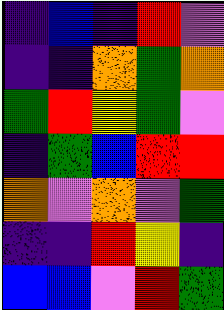[["indigo", "blue", "indigo", "red", "violet"], ["indigo", "indigo", "orange", "green", "orange"], ["green", "red", "yellow", "green", "violet"], ["indigo", "green", "blue", "red", "red"], ["orange", "violet", "orange", "violet", "green"], ["indigo", "indigo", "red", "yellow", "indigo"], ["blue", "blue", "violet", "red", "green"]]